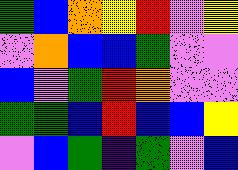[["green", "blue", "orange", "yellow", "red", "violet", "yellow"], ["violet", "orange", "blue", "blue", "green", "violet", "violet"], ["blue", "violet", "green", "red", "orange", "violet", "violet"], ["green", "green", "blue", "red", "blue", "blue", "yellow"], ["violet", "blue", "green", "indigo", "green", "violet", "blue"]]